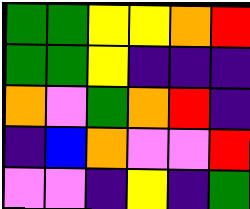[["green", "green", "yellow", "yellow", "orange", "red"], ["green", "green", "yellow", "indigo", "indigo", "indigo"], ["orange", "violet", "green", "orange", "red", "indigo"], ["indigo", "blue", "orange", "violet", "violet", "red"], ["violet", "violet", "indigo", "yellow", "indigo", "green"]]